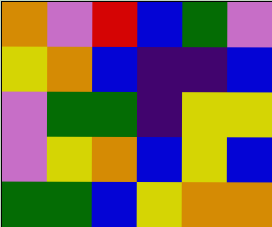[["orange", "violet", "red", "blue", "green", "violet"], ["yellow", "orange", "blue", "indigo", "indigo", "blue"], ["violet", "green", "green", "indigo", "yellow", "yellow"], ["violet", "yellow", "orange", "blue", "yellow", "blue"], ["green", "green", "blue", "yellow", "orange", "orange"]]